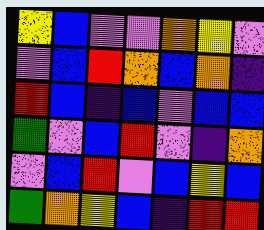[["yellow", "blue", "violet", "violet", "orange", "yellow", "violet"], ["violet", "blue", "red", "orange", "blue", "orange", "indigo"], ["red", "blue", "indigo", "blue", "violet", "blue", "blue"], ["green", "violet", "blue", "red", "violet", "indigo", "orange"], ["violet", "blue", "red", "violet", "blue", "yellow", "blue"], ["green", "orange", "yellow", "blue", "indigo", "red", "red"]]